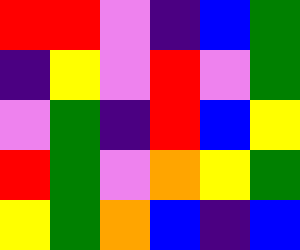[["red", "red", "violet", "indigo", "blue", "green"], ["indigo", "yellow", "violet", "red", "violet", "green"], ["violet", "green", "indigo", "red", "blue", "yellow"], ["red", "green", "violet", "orange", "yellow", "green"], ["yellow", "green", "orange", "blue", "indigo", "blue"]]